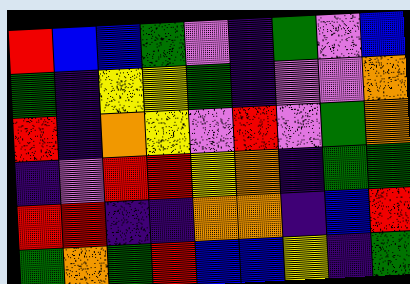[["red", "blue", "blue", "green", "violet", "indigo", "green", "violet", "blue"], ["green", "indigo", "yellow", "yellow", "green", "indigo", "violet", "violet", "orange"], ["red", "indigo", "orange", "yellow", "violet", "red", "violet", "green", "orange"], ["indigo", "violet", "red", "red", "yellow", "orange", "indigo", "green", "green"], ["red", "red", "indigo", "indigo", "orange", "orange", "indigo", "blue", "red"], ["green", "orange", "green", "red", "blue", "blue", "yellow", "indigo", "green"]]